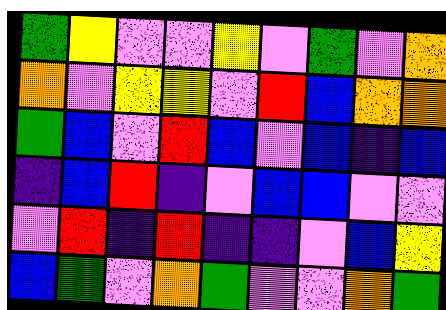[["green", "yellow", "violet", "violet", "yellow", "violet", "green", "violet", "orange"], ["orange", "violet", "yellow", "yellow", "violet", "red", "blue", "orange", "orange"], ["green", "blue", "violet", "red", "blue", "violet", "blue", "indigo", "blue"], ["indigo", "blue", "red", "indigo", "violet", "blue", "blue", "violet", "violet"], ["violet", "red", "indigo", "red", "indigo", "indigo", "violet", "blue", "yellow"], ["blue", "green", "violet", "orange", "green", "violet", "violet", "orange", "green"]]